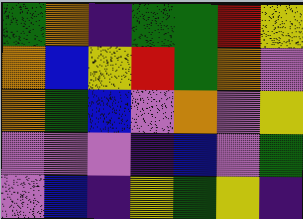[["green", "orange", "indigo", "green", "green", "red", "yellow"], ["orange", "blue", "yellow", "red", "green", "orange", "violet"], ["orange", "green", "blue", "violet", "orange", "violet", "yellow"], ["violet", "violet", "violet", "indigo", "blue", "violet", "green"], ["violet", "blue", "indigo", "yellow", "green", "yellow", "indigo"]]